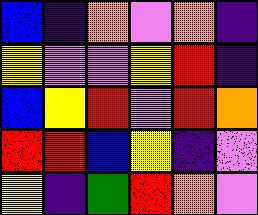[["blue", "indigo", "orange", "violet", "orange", "indigo"], ["yellow", "violet", "violet", "yellow", "red", "indigo"], ["blue", "yellow", "red", "violet", "red", "orange"], ["red", "red", "blue", "yellow", "indigo", "violet"], ["yellow", "indigo", "green", "red", "orange", "violet"]]